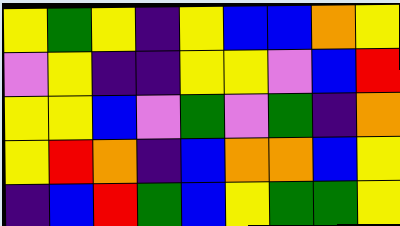[["yellow", "green", "yellow", "indigo", "yellow", "blue", "blue", "orange", "yellow"], ["violet", "yellow", "indigo", "indigo", "yellow", "yellow", "violet", "blue", "red"], ["yellow", "yellow", "blue", "violet", "green", "violet", "green", "indigo", "orange"], ["yellow", "red", "orange", "indigo", "blue", "orange", "orange", "blue", "yellow"], ["indigo", "blue", "red", "green", "blue", "yellow", "green", "green", "yellow"]]